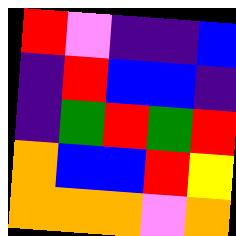[["red", "violet", "indigo", "indigo", "blue"], ["indigo", "red", "blue", "blue", "indigo"], ["indigo", "green", "red", "green", "red"], ["orange", "blue", "blue", "red", "yellow"], ["orange", "orange", "orange", "violet", "orange"]]